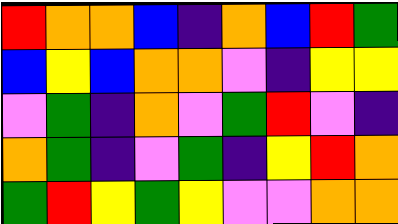[["red", "orange", "orange", "blue", "indigo", "orange", "blue", "red", "green"], ["blue", "yellow", "blue", "orange", "orange", "violet", "indigo", "yellow", "yellow"], ["violet", "green", "indigo", "orange", "violet", "green", "red", "violet", "indigo"], ["orange", "green", "indigo", "violet", "green", "indigo", "yellow", "red", "orange"], ["green", "red", "yellow", "green", "yellow", "violet", "violet", "orange", "orange"]]